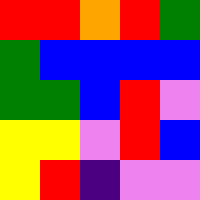[["red", "red", "orange", "red", "green"], ["green", "blue", "blue", "blue", "blue"], ["green", "green", "blue", "red", "violet"], ["yellow", "yellow", "violet", "red", "blue"], ["yellow", "red", "indigo", "violet", "violet"]]